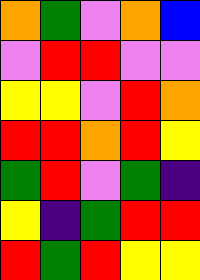[["orange", "green", "violet", "orange", "blue"], ["violet", "red", "red", "violet", "violet"], ["yellow", "yellow", "violet", "red", "orange"], ["red", "red", "orange", "red", "yellow"], ["green", "red", "violet", "green", "indigo"], ["yellow", "indigo", "green", "red", "red"], ["red", "green", "red", "yellow", "yellow"]]